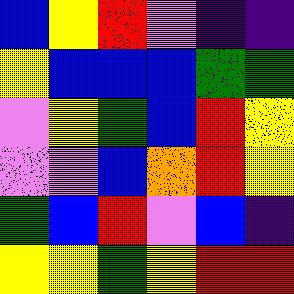[["blue", "yellow", "red", "violet", "indigo", "indigo"], ["yellow", "blue", "blue", "blue", "green", "green"], ["violet", "yellow", "green", "blue", "red", "yellow"], ["violet", "violet", "blue", "orange", "red", "yellow"], ["green", "blue", "red", "violet", "blue", "indigo"], ["yellow", "yellow", "green", "yellow", "red", "red"]]